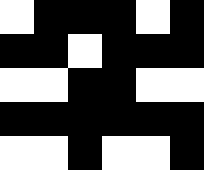[["white", "black", "black", "black", "white", "black"], ["black", "black", "white", "black", "black", "black"], ["white", "white", "black", "black", "white", "white"], ["black", "black", "black", "black", "black", "black"], ["white", "white", "black", "white", "white", "black"]]